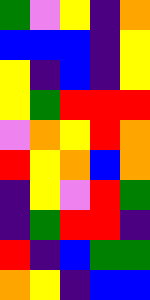[["green", "violet", "yellow", "indigo", "orange"], ["blue", "blue", "blue", "indigo", "yellow"], ["yellow", "indigo", "blue", "indigo", "yellow"], ["yellow", "green", "red", "red", "red"], ["violet", "orange", "yellow", "red", "orange"], ["red", "yellow", "orange", "blue", "orange"], ["indigo", "yellow", "violet", "red", "green"], ["indigo", "green", "red", "red", "indigo"], ["red", "indigo", "blue", "green", "green"], ["orange", "yellow", "indigo", "blue", "blue"]]